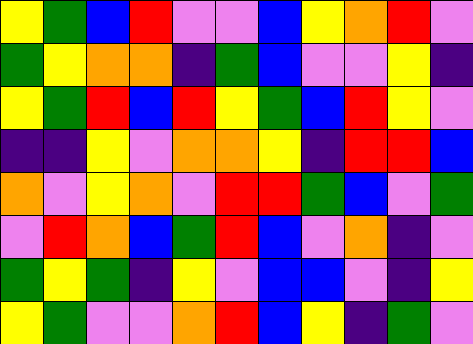[["yellow", "green", "blue", "red", "violet", "violet", "blue", "yellow", "orange", "red", "violet"], ["green", "yellow", "orange", "orange", "indigo", "green", "blue", "violet", "violet", "yellow", "indigo"], ["yellow", "green", "red", "blue", "red", "yellow", "green", "blue", "red", "yellow", "violet"], ["indigo", "indigo", "yellow", "violet", "orange", "orange", "yellow", "indigo", "red", "red", "blue"], ["orange", "violet", "yellow", "orange", "violet", "red", "red", "green", "blue", "violet", "green"], ["violet", "red", "orange", "blue", "green", "red", "blue", "violet", "orange", "indigo", "violet"], ["green", "yellow", "green", "indigo", "yellow", "violet", "blue", "blue", "violet", "indigo", "yellow"], ["yellow", "green", "violet", "violet", "orange", "red", "blue", "yellow", "indigo", "green", "violet"]]